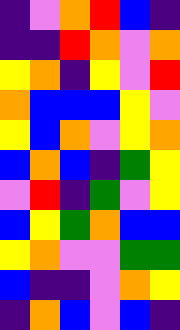[["indigo", "violet", "orange", "red", "blue", "indigo"], ["indigo", "indigo", "red", "orange", "violet", "orange"], ["yellow", "orange", "indigo", "yellow", "violet", "red"], ["orange", "blue", "blue", "blue", "yellow", "violet"], ["yellow", "blue", "orange", "violet", "yellow", "orange"], ["blue", "orange", "blue", "indigo", "green", "yellow"], ["violet", "red", "indigo", "green", "violet", "yellow"], ["blue", "yellow", "green", "orange", "blue", "blue"], ["yellow", "orange", "violet", "violet", "green", "green"], ["blue", "indigo", "indigo", "violet", "orange", "yellow"], ["indigo", "orange", "blue", "violet", "blue", "indigo"]]